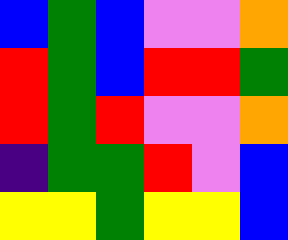[["blue", "green", "blue", "violet", "violet", "orange"], ["red", "green", "blue", "red", "red", "green"], ["red", "green", "red", "violet", "violet", "orange"], ["indigo", "green", "green", "red", "violet", "blue"], ["yellow", "yellow", "green", "yellow", "yellow", "blue"]]